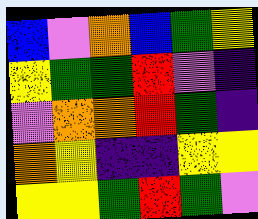[["blue", "violet", "orange", "blue", "green", "yellow"], ["yellow", "green", "green", "red", "violet", "indigo"], ["violet", "orange", "orange", "red", "green", "indigo"], ["orange", "yellow", "indigo", "indigo", "yellow", "yellow"], ["yellow", "yellow", "green", "red", "green", "violet"]]